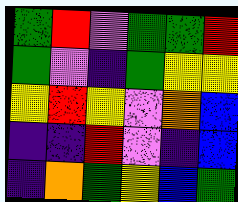[["green", "red", "violet", "green", "green", "red"], ["green", "violet", "indigo", "green", "yellow", "yellow"], ["yellow", "red", "yellow", "violet", "orange", "blue"], ["indigo", "indigo", "red", "violet", "indigo", "blue"], ["indigo", "orange", "green", "yellow", "blue", "green"]]